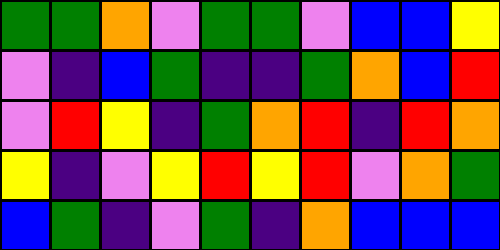[["green", "green", "orange", "violet", "green", "green", "violet", "blue", "blue", "yellow"], ["violet", "indigo", "blue", "green", "indigo", "indigo", "green", "orange", "blue", "red"], ["violet", "red", "yellow", "indigo", "green", "orange", "red", "indigo", "red", "orange"], ["yellow", "indigo", "violet", "yellow", "red", "yellow", "red", "violet", "orange", "green"], ["blue", "green", "indigo", "violet", "green", "indigo", "orange", "blue", "blue", "blue"]]